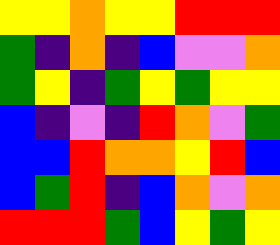[["yellow", "yellow", "orange", "yellow", "yellow", "red", "red", "red"], ["green", "indigo", "orange", "indigo", "blue", "violet", "violet", "orange"], ["green", "yellow", "indigo", "green", "yellow", "green", "yellow", "yellow"], ["blue", "indigo", "violet", "indigo", "red", "orange", "violet", "green"], ["blue", "blue", "red", "orange", "orange", "yellow", "red", "blue"], ["blue", "green", "red", "indigo", "blue", "orange", "violet", "orange"], ["red", "red", "red", "green", "blue", "yellow", "green", "yellow"]]